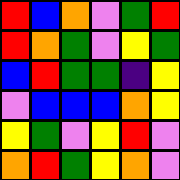[["red", "blue", "orange", "violet", "green", "red"], ["red", "orange", "green", "violet", "yellow", "green"], ["blue", "red", "green", "green", "indigo", "yellow"], ["violet", "blue", "blue", "blue", "orange", "yellow"], ["yellow", "green", "violet", "yellow", "red", "violet"], ["orange", "red", "green", "yellow", "orange", "violet"]]